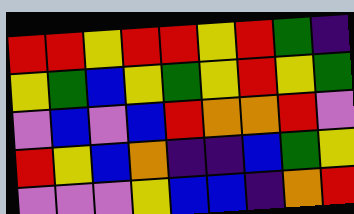[["red", "red", "yellow", "red", "red", "yellow", "red", "green", "indigo"], ["yellow", "green", "blue", "yellow", "green", "yellow", "red", "yellow", "green"], ["violet", "blue", "violet", "blue", "red", "orange", "orange", "red", "violet"], ["red", "yellow", "blue", "orange", "indigo", "indigo", "blue", "green", "yellow"], ["violet", "violet", "violet", "yellow", "blue", "blue", "indigo", "orange", "red"]]